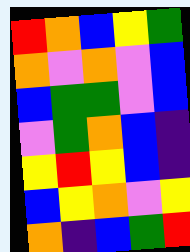[["red", "orange", "blue", "yellow", "green"], ["orange", "violet", "orange", "violet", "blue"], ["blue", "green", "green", "violet", "blue"], ["violet", "green", "orange", "blue", "indigo"], ["yellow", "red", "yellow", "blue", "indigo"], ["blue", "yellow", "orange", "violet", "yellow"], ["orange", "indigo", "blue", "green", "red"]]